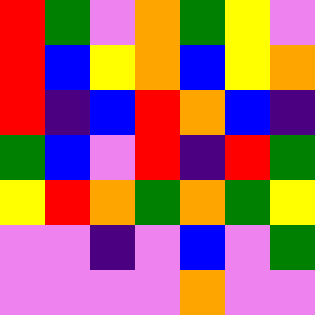[["red", "green", "violet", "orange", "green", "yellow", "violet"], ["red", "blue", "yellow", "orange", "blue", "yellow", "orange"], ["red", "indigo", "blue", "red", "orange", "blue", "indigo"], ["green", "blue", "violet", "red", "indigo", "red", "green"], ["yellow", "red", "orange", "green", "orange", "green", "yellow"], ["violet", "violet", "indigo", "violet", "blue", "violet", "green"], ["violet", "violet", "violet", "violet", "orange", "violet", "violet"]]